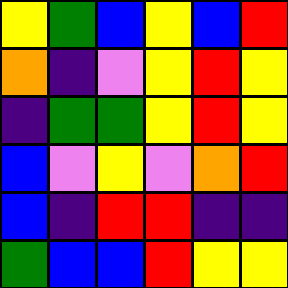[["yellow", "green", "blue", "yellow", "blue", "red"], ["orange", "indigo", "violet", "yellow", "red", "yellow"], ["indigo", "green", "green", "yellow", "red", "yellow"], ["blue", "violet", "yellow", "violet", "orange", "red"], ["blue", "indigo", "red", "red", "indigo", "indigo"], ["green", "blue", "blue", "red", "yellow", "yellow"]]